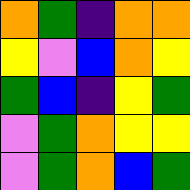[["orange", "green", "indigo", "orange", "orange"], ["yellow", "violet", "blue", "orange", "yellow"], ["green", "blue", "indigo", "yellow", "green"], ["violet", "green", "orange", "yellow", "yellow"], ["violet", "green", "orange", "blue", "green"]]